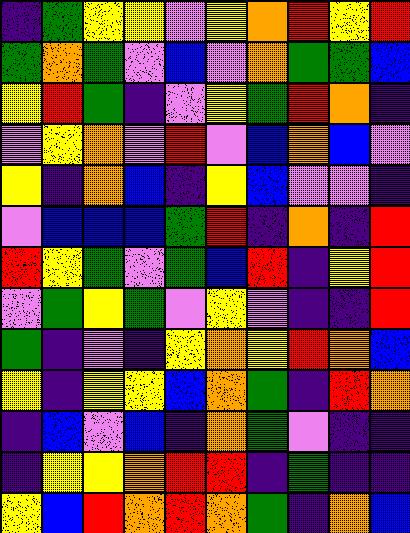[["indigo", "green", "yellow", "yellow", "violet", "yellow", "orange", "red", "yellow", "red"], ["green", "orange", "green", "violet", "blue", "violet", "orange", "green", "green", "blue"], ["yellow", "red", "green", "indigo", "violet", "yellow", "green", "red", "orange", "indigo"], ["violet", "yellow", "orange", "violet", "red", "violet", "blue", "orange", "blue", "violet"], ["yellow", "indigo", "orange", "blue", "indigo", "yellow", "blue", "violet", "violet", "indigo"], ["violet", "blue", "blue", "blue", "green", "red", "indigo", "orange", "indigo", "red"], ["red", "yellow", "green", "violet", "green", "blue", "red", "indigo", "yellow", "red"], ["violet", "green", "yellow", "green", "violet", "yellow", "violet", "indigo", "indigo", "red"], ["green", "indigo", "violet", "indigo", "yellow", "orange", "yellow", "red", "orange", "blue"], ["yellow", "indigo", "yellow", "yellow", "blue", "orange", "green", "indigo", "red", "orange"], ["indigo", "blue", "violet", "blue", "indigo", "orange", "green", "violet", "indigo", "indigo"], ["indigo", "yellow", "yellow", "orange", "red", "red", "indigo", "green", "indigo", "indigo"], ["yellow", "blue", "red", "orange", "red", "orange", "green", "indigo", "orange", "blue"]]